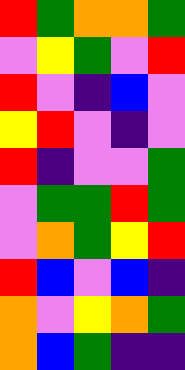[["red", "green", "orange", "orange", "green"], ["violet", "yellow", "green", "violet", "red"], ["red", "violet", "indigo", "blue", "violet"], ["yellow", "red", "violet", "indigo", "violet"], ["red", "indigo", "violet", "violet", "green"], ["violet", "green", "green", "red", "green"], ["violet", "orange", "green", "yellow", "red"], ["red", "blue", "violet", "blue", "indigo"], ["orange", "violet", "yellow", "orange", "green"], ["orange", "blue", "green", "indigo", "indigo"]]